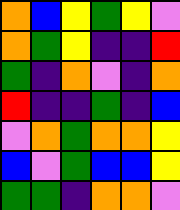[["orange", "blue", "yellow", "green", "yellow", "violet"], ["orange", "green", "yellow", "indigo", "indigo", "red"], ["green", "indigo", "orange", "violet", "indigo", "orange"], ["red", "indigo", "indigo", "green", "indigo", "blue"], ["violet", "orange", "green", "orange", "orange", "yellow"], ["blue", "violet", "green", "blue", "blue", "yellow"], ["green", "green", "indigo", "orange", "orange", "violet"]]